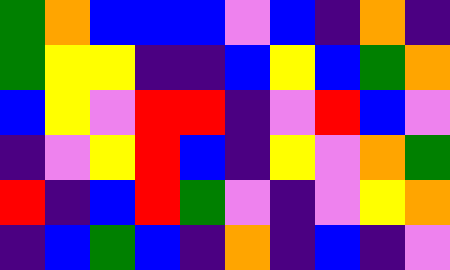[["green", "orange", "blue", "blue", "blue", "violet", "blue", "indigo", "orange", "indigo"], ["green", "yellow", "yellow", "indigo", "indigo", "blue", "yellow", "blue", "green", "orange"], ["blue", "yellow", "violet", "red", "red", "indigo", "violet", "red", "blue", "violet"], ["indigo", "violet", "yellow", "red", "blue", "indigo", "yellow", "violet", "orange", "green"], ["red", "indigo", "blue", "red", "green", "violet", "indigo", "violet", "yellow", "orange"], ["indigo", "blue", "green", "blue", "indigo", "orange", "indigo", "blue", "indigo", "violet"]]